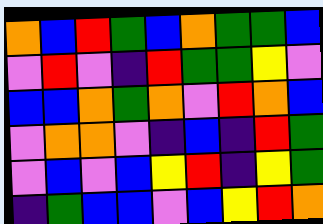[["orange", "blue", "red", "green", "blue", "orange", "green", "green", "blue"], ["violet", "red", "violet", "indigo", "red", "green", "green", "yellow", "violet"], ["blue", "blue", "orange", "green", "orange", "violet", "red", "orange", "blue"], ["violet", "orange", "orange", "violet", "indigo", "blue", "indigo", "red", "green"], ["violet", "blue", "violet", "blue", "yellow", "red", "indigo", "yellow", "green"], ["indigo", "green", "blue", "blue", "violet", "blue", "yellow", "red", "orange"]]